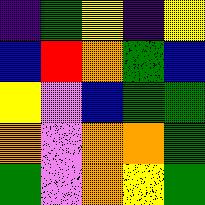[["indigo", "green", "yellow", "indigo", "yellow"], ["blue", "red", "orange", "green", "blue"], ["yellow", "violet", "blue", "green", "green"], ["orange", "violet", "orange", "orange", "green"], ["green", "violet", "orange", "yellow", "green"]]